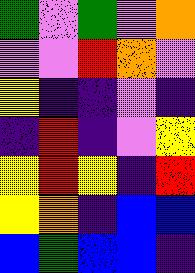[["green", "violet", "green", "violet", "orange"], ["violet", "violet", "red", "orange", "violet"], ["yellow", "indigo", "indigo", "violet", "indigo"], ["indigo", "red", "indigo", "violet", "yellow"], ["yellow", "red", "yellow", "indigo", "red"], ["yellow", "orange", "indigo", "blue", "blue"], ["blue", "green", "blue", "blue", "indigo"]]